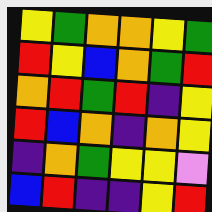[["yellow", "green", "orange", "orange", "yellow", "green"], ["red", "yellow", "blue", "orange", "green", "red"], ["orange", "red", "green", "red", "indigo", "yellow"], ["red", "blue", "orange", "indigo", "orange", "yellow"], ["indigo", "orange", "green", "yellow", "yellow", "violet"], ["blue", "red", "indigo", "indigo", "yellow", "red"]]